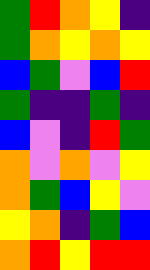[["green", "red", "orange", "yellow", "indigo"], ["green", "orange", "yellow", "orange", "yellow"], ["blue", "green", "violet", "blue", "red"], ["green", "indigo", "indigo", "green", "indigo"], ["blue", "violet", "indigo", "red", "green"], ["orange", "violet", "orange", "violet", "yellow"], ["orange", "green", "blue", "yellow", "violet"], ["yellow", "orange", "indigo", "green", "blue"], ["orange", "red", "yellow", "red", "red"]]